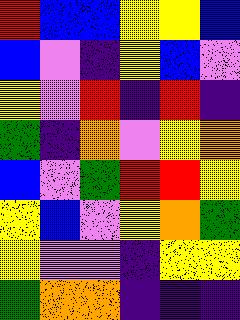[["red", "blue", "blue", "yellow", "yellow", "blue"], ["blue", "violet", "indigo", "yellow", "blue", "violet"], ["yellow", "violet", "red", "indigo", "red", "indigo"], ["green", "indigo", "orange", "violet", "yellow", "orange"], ["blue", "violet", "green", "red", "red", "yellow"], ["yellow", "blue", "violet", "yellow", "orange", "green"], ["yellow", "violet", "violet", "indigo", "yellow", "yellow"], ["green", "orange", "orange", "indigo", "indigo", "indigo"]]